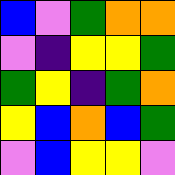[["blue", "violet", "green", "orange", "orange"], ["violet", "indigo", "yellow", "yellow", "green"], ["green", "yellow", "indigo", "green", "orange"], ["yellow", "blue", "orange", "blue", "green"], ["violet", "blue", "yellow", "yellow", "violet"]]